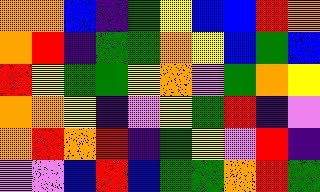[["orange", "orange", "blue", "indigo", "green", "yellow", "blue", "blue", "red", "orange"], ["orange", "red", "indigo", "green", "green", "orange", "yellow", "blue", "green", "blue"], ["red", "yellow", "green", "green", "yellow", "orange", "violet", "green", "orange", "yellow"], ["orange", "orange", "yellow", "indigo", "violet", "yellow", "green", "red", "indigo", "violet"], ["orange", "red", "orange", "red", "indigo", "green", "yellow", "violet", "red", "indigo"], ["violet", "violet", "blue", "red", "blue", "green", "green", "orange", "red", "green"]]